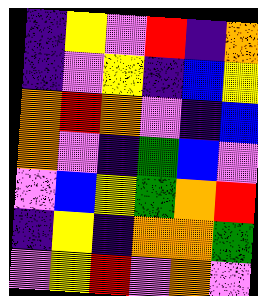[["indigo", "yellow", "violet", "red", "indigo", "orange"], ["indigo", "violet", "yellow", "indigo", "blue", "yellow"], ["orange", "red", "orange", "violet", "indigo", "blue"], ["orange", "violet", "indigo", "green", "blue", "violet"], ["violet", "blue", "yellow", "green", "orange", "red"], ["indigo", "yellow", "indigo", "orange", "orange", "green"], ["violet", "yellow", "red", "violet", "orange", "violet"]]